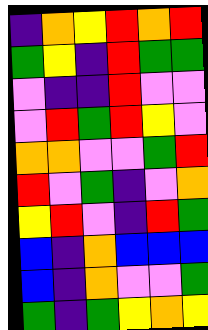[["indigo", "orange", "yellow", "red", "orange", "red"], ["green", "yellow", "indigo", "red", "green", "green"], ["violet", "indigo", "indigo", "red", "violet", "violet"], ["violet", "red", "green", "red", "yellow", "violet"], ["orange", "orange", "violet", "violet", "green", "red"], ["red", "violet", "green", "indigo", "violet", "orange"], ["yellow", "red", "violet", "indigo", "red", "green"], ["blue", "indigo", "orange", "blue", "blue", "blue"], ["blue", "indigo", "orange", "violet", "violet", "green"], ["green", "indigo", "green", "yellow", "orange", "yellow"]]